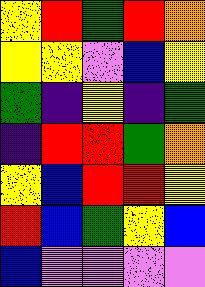[["yellow", "red", "green", "red", "orange"], ["yellow", "yellow", "violet", "blue", "yellow"], ["green", "indigo", "yellow", "indigo", "green"], ["indigo", "red", "red", "green", "orange"], ["yellow", "blue", "red", "red", "yellow"], ["red", "blue", "green", "yellow", "blue"], ["blue", "violet", "violet", "violet", "violet"]]